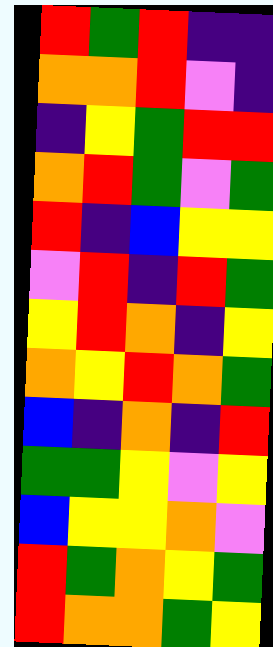[["red", "green", "red", "indigo", "indigo"], ["orange", "orange", "red", "violet", "indigo"], ["indigo", "yellow", "green", "red", "red"], ["orange", "red", "green", "violet", "green"], ["red", "indigo", "blue", "yellow", "yellow"], ["violet", "red", "indigo", "red", "green"], ["yellow", "red", "orange", "indigo", "yellow"], ["orange", "yellow", "red", "orange", "green"], ["blue", "indigo", "orange", "indigo", "red"], ["green", "green", "yellow", "violet", "yellow"], ["blue", "yellow", "yellow", "orange", "violet"], ["red", "green", "orange", "yellow", "green"], ["red", "orange", "orange", "green", "yellow"]]